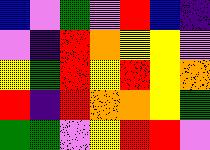[["blue", "violet", "green", "violet", "red", "blue", "indigo"], ["violet", "indigo", "red", "orange", "yellow", "yellow", "violet"], ["yellow", "green", "red", "yellow", "red", "yellow", "orange"], ["red", "indigo", "red", "orange", "orange", "yellow", "green"], ["green", "green", "violet", "yellow", "red", "red", "violet"]]